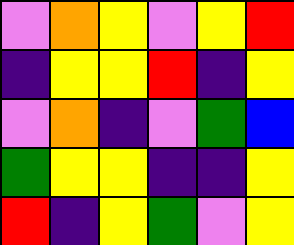[["violet", "orange", "yellow", "violet", "yellow", "red"], ["indigo", "yellow", "yellow", "red", "indigo", "yellow"], ["violet", "orange", "indigo", "violet", "green", "blue"], ["green", "yellow", "yellow", "indigo", "indigo", "yellow"], ["red", "indigo", "yellow", "green", "violet", "yellow"]]